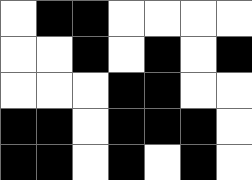[["white", "black", "black", "white", "white", "white", "white"], ["white", "white", "black", "white", "black", "white", "black"], ["white", "white", "white", "black", "black", "white", "white"], ["black", "black", "white", "black", "black", "black", "white"], ["black", "black", "white", "black", "white", "black", "white"]]